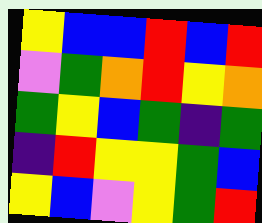[["yellow", "blue", "blue", "red", "blue", "red"], ["violet", "green", "orange", "red", "yellow", "orange"], ["green", "yellow", "blue", "green", "indigo", "green"], ["indigo", "red", "yellow", "yellow", "green", "blue"], ["yellow", "blue", "violet", "yellow", "green", "red"]]